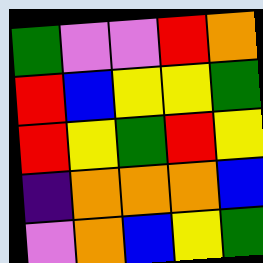[["green", "violet", "violet", "red", "orange"], ["red", "blue", "yellow", "yellow", "green"], ["red", "yellow", "green", "red", "yellow"], ["indigo", "orange", "orange", "orange", "blue"], ["violet", "orange", "blue", "yellow", "green"]]